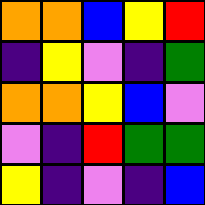[["orange", "orange", "blue", "yellow", "red"], ["indigo", "yellow", "violet", "indigo", "green"], ["orange", "orange", "yellow", "blue", "violet"], ["violet", "indigo", "red", "green", "green"], ["yellow", "indigo", "violet", "indigo", "blue"]]